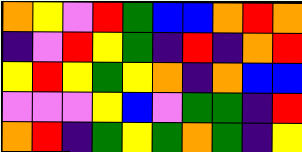[["orange", "yellow", "violet", "red", "green", "blue", "blue", "orange", "red", "orange"], ["indigo", "violet", "red", "yellow", "green", "indigo", "red", "indigo", "orange", "red"], ["yellow", "red", "yellow", "green", "yellow", "orange", "indigo", "orange", "blue", "blue"], ["violet", "violet", "violet", "yellow", "blue", "violet", "green", "green", "indigo", "red"], ["orange", "red", "indigo", "green", "yellow", "green", "orange", "green", "indigo", "yellow"]]